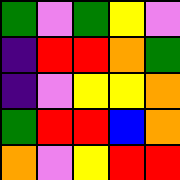[["green", "violet", "green", "yellow", "violet"], ["indigo", "red", "red", "orange", "green"], ["indigo", "violet", "yellow", "yellow", "orange"], ["green", "red", "red", "blue", "orange"], ["orange", "violet", "yellow", "red", "red"]]